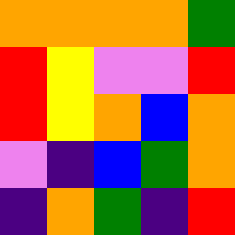[["orange", "orange", "orange", "orange", "green"], ["red", "yellow", "violet", "violet", "red"], ["red", "yellow", "orange", "blue", "orange"], ["violet", "indigo", "blue", "green", "orange"], ["indigo", "orange", "green", "indigo", "red"]]